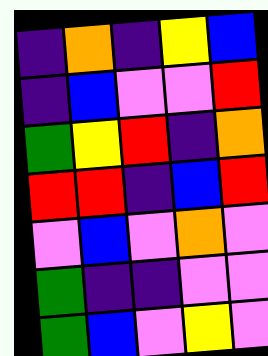[["indigo", "orange", "indigo", "yellow", "blue"], ["indigo", "blue", "violet", "violet", "red"], ["green", "yellow", "red", "indigo", "orange"], ["red", "red", "indigo", "blue", "red"], ["violet", "blue", "violet", "orange", "violet"], ["green", "indigo", "indigo", "violet", "violet"], ["green", "blue", "violet", "yellow", "violet"]]